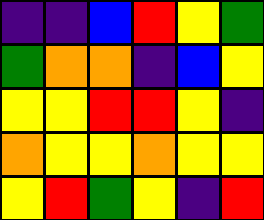[["indigo", "indigo", "blue", "red", "yellow", "green"], ["green", "orange", "orange", "indigo", "blue", "yellow"], ["yellow", "yellow", "red", "red", "yellow", "indigo"], ["orange", "yellow", "yellow", "orange", "yellow", "yellow"], ["yellow", "red", "green", "yellow", "indigo", "red"]]